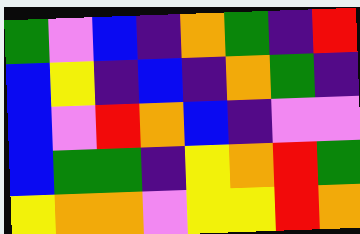[["green", "violet", "blue", "indigo", "orange", "green", "indigo", "red"], ["blue", "yellow", "indigo", "blue", "indigo", "orange", "green", "indigo"], ["blue", "violet", "red", "orange", "blue", "indigo", "violet", "violet"], ["blue", "green", "green", "indigo", "yellow", "orange", "red", "green"], ["yellow", "orange", "orange", "violet", "yellow", "yellow", "red", "orange"]]